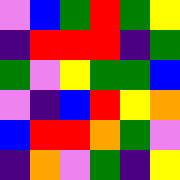[["violet", "blue", "green", "red", "green", "yellow"], ["indigo", "red", "red", "red", "indigo", "green"], ["green", "violet", "yellow", "green", "green", "blue"], ["violet", "indigo", "blue", "red", "yellow", "orange"], ["blue", "red", "red", "orange", "green", "violet"], ["indigo", "orange", "violet", "green", "indigo", "yellow"]]